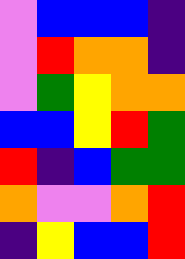[["violet", "blue", "blue", "blue", "indigo"], ["violet", "red", "orange", "orange", "indigo"], ["violet", "green", "yellow", "orange", "orange"], ["blue", "blue", "yellow", "red", "green"], ["red", "indigo", "blue", "green", "green"], ["orange", "violet", "violet", "orange", "red"], ["indigo", "yellow", "blue", "blue", "red"]]